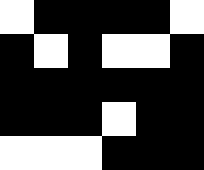[["white", "black", "black", "black", "black", "white"], ["black", "white", "black", "white", "white", "black"], ["black", "black", "black", "black", "black", "black"], ["black", "black", "black", "white", "black", "black"], ["white", "white", "white", "black", "black", "black"]]